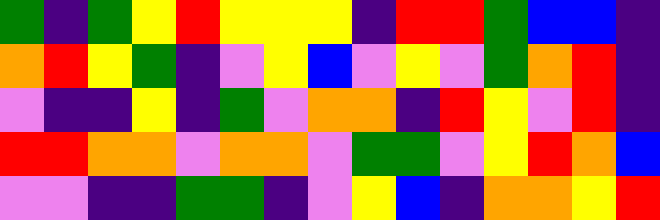[["green", "indigo", "green", "yellow", "red", "yellow", "yellow", "yellow", "indigo", "red", "red", "green", "blue", "blue", "indigo"], ["orange", "red", "yellow", "green", "indigo", "violet", "yellow", "blue", "violet", "yellow", "violet", "green", "orange", "red", "indigo"], ["violet", "indigo", "indigo", "yellow", "indigo", "green", "violet", "orange", "orange", "indigo", "red", "yellow", "violet", "red", "indigo"], ["red", "red", "orange", "orange", "violet", "orange", "orange", "violet", "green", "green", "violet", "yellow", "red", "orange", "blue"], ["violet", "violet", "indigo", "indigo", "green", "green", "indigo", "violet", "yellow", "blue", "indigo", "orange", "orange", "yellow", "red"]]